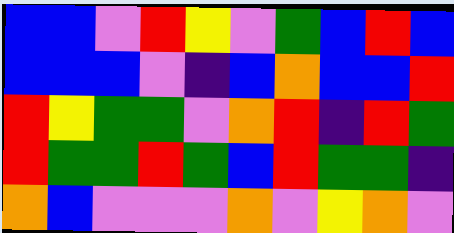[["blue", "blue", "violet", "red", "yellow", "violet", "green", "blue", "red", "blue"], ["blue", "blue", "blue", "violet", "indigo", "blue", "orange", "blue", "blue", "red"], ["red", "yellow", "green", "green", "violet", "orange", "red", "indigo", "red", "green"], ["red", "green", "green", "red", "green", "blue", "red", "green", "green", "indigo"], ["orange", "blue", "violet", "violet", "violet", "orange", "violet", "yellow", "orange", "violet"]]